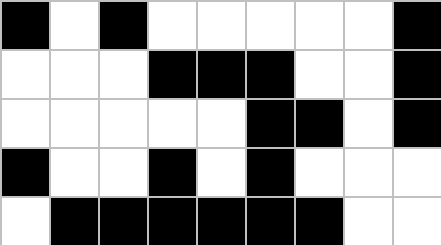[["black", "white", "black", "white", "white", "white", "white", "white", "black"], ["white", "white", "white", "black", "black", "black", "white", "white", "black"], ["white", "white", "white", "white", "white", "black", "black", "white", "black"], ["black", "white", "white", "black", "white", "black", "white", "white", "white"], ["white", "black", "black", "black", "black", "black", "black", "white", "white"]]